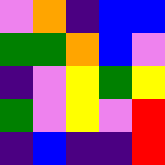[["violet", "orange", "indigo", "blue", "blue"], ["green", "green", "orange", "blue", "violet"], ["indigo", "violet", "yellow", "green", "yellow"], ["green", "violet", "yellow", "violet", "red"], ["indigo", "blue", "indigo", "indigo", "red"]]